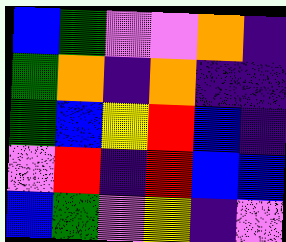[["blue", "green", "violet", "violet", "orange", "indigo"], ["green", "orange", "indigo", "orange", "indigo", "indigo"], ["green", "blue", "yellow", "red", "blue", "indigo"], ["violet", "red", "indigo", "red", "blue", "blue"], ["blue", "green", "violet", "yellow", "indigo", "violet"]]